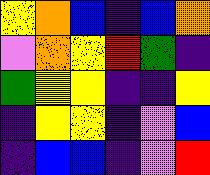[["yellow", "orange", "blue", "indigo", "blue", "orange"], ["violet", "orange", "yellow", "red", "green", "indigo"], ["green", "yellow", "yellow", "indigo", "indigo", "yellow"], ["indigo", "yellow", "yellow", "indigo", "violet", "blue"], ["indigo", "blue", "blue", "indigo", "violet", "red"]]